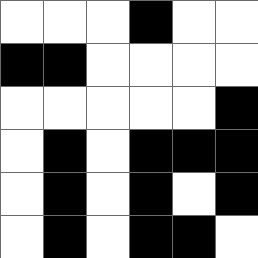[["white", "white", "white", "black", "white", "white"], ["black", "black", "white", "white", "white", "white"], ["white", "white", "white", "white", "white", "black"], ["white", "black", "white", "black", "black", "black"], ["white", "black", "white", "black", "white", "black"], ["white", "black", "white", "black", "black", "white"]]